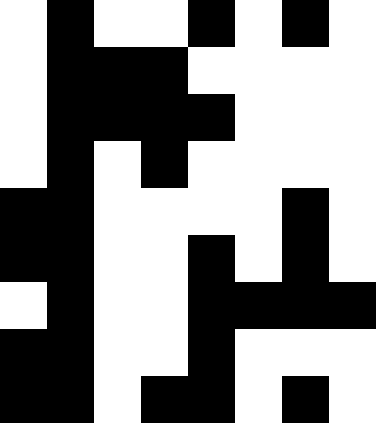[["white", "black", "white", "white", "black", "white", "black", "white"], ["white", "black", "black", "black", "white", "white", "white", "white"], ["white", "black", "black", "black", "black", "white", "white", "white"], ["white", "black", "white", "black", "white", "white", "white", "white"], ["black", "black", "white", "white", "white", "white", "black", "white"], ["black", "black", "white", "white", "black", "white", "black", "white"], ["white", "black", "white", "white", "black", "black", "black", "black"], ["black", "black", "white", "white", "black", "white", "white", "white"], ["black", "black", "white", "black", "black", "white", "black", "white"]]